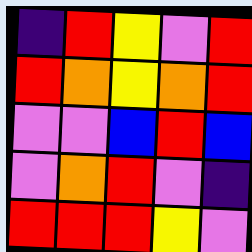[["indigo", "red", "yellow", "violet", "red"], ["red", "orange", "yellow", "orange", "red"], ["violet", "violet", "blue", "red", "blue"], ["violet", "orange", "red", "violet", "indigo"], ["red", "red", "red", "yellow", "violet"]]